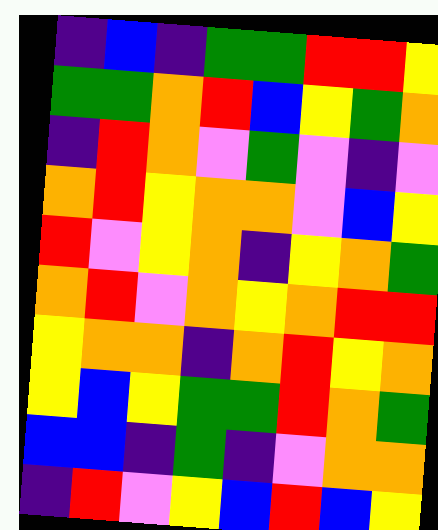[["indigo", "blue", "indigo", "green", "green", "red", "red", "yellow"], ["green", "green", "orange", "red", "blue", "yellow", "green", "orange"], ["indigo", "red", "orange", "violet", "green", "violet", "indigo", "violet"], ["orange", "red", "yellow", "orange", "orange", "violet", "blue", "yellow"], ["red", "violet", "yellow", "orange", "indigo", "yellow", "orange", "green"], ["orange", "red", "violet", "orange", "yellow", "orange", "red", "red"], ["yellow", "orange", "orange", "indigo", "orange", "red", "yellow", "orange"], ["yellow", "blue", "yellow", "green", "green", "red", "orange", "green"], ["blue", "blue", "indigo", "green", "indigo", "violet", "orange", "orange"], ["indigo", "red", "violet", "yellow", "blue", "red", "blue", "yellow"]]